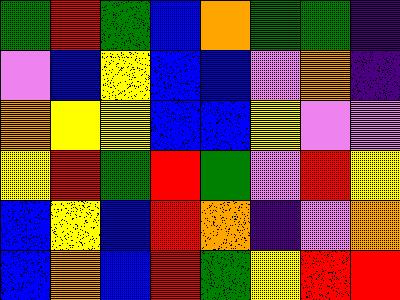[["green", "red", "green", "blue", "orange", "green", "green", "indigo"], ["violet", "blue", "yellow", "blue", "blue", "violet", "orange", "indigo"], ["orange", "yellow", "yellow", "blue", "blue", "yellow", "violet", "violet"], ["yellow", "red", "green", "red", "green", "violet", "red", "yellow"], ["blue", "yellow", "blue", "red", "orange", "indigo", "violet", "orange"], ["blue", "orange", "blue", "red", "green", "yellow", "red", "red"]]